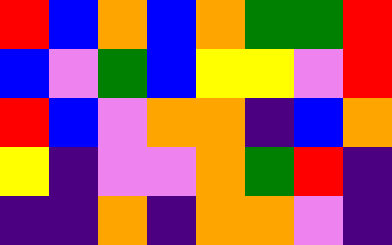[["red", "blue", "orange", "blue", "orange", "green", "green", "red"], ["blue", "violet", "green", "blue", "yellow", "yellow", "violet", "red"], ["red", "blue", "violet", "orange", "orange", "indigo", "blue", "orange"], ["yellow", "indigo", "violet", "violet", "orange", "green", "red", "indigo"], ["indigo", "indigo", "orange", "indigo", "orange", "orange", "violet", "indigo"]]